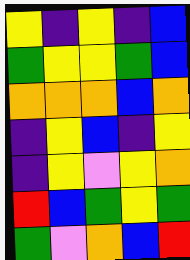[["yellow", "indigo", "yellow", "indigo", "blue"], ["green", "yellow", "yellow", "green", "blue"], ["orange", "orange", "orange", "blue", "orange"], ["indigo", "yellow", "blue", "indigo", "yellow"], ["indigo", "yellow", "violet", "yellow", "orange"], ["red", "blue", "green", "yellow", "green"], ["green", "violet", "orange", "blue", "red"]]